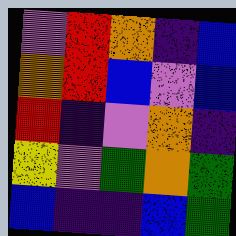[["violet", "red", "orange", "indigo", "blue"], ["orange", "red", "blue", "violet", "blue"], ["red", "indigo", "violet", "orange", "indigo"], ["yellow", "violet", "green", "orange", "green"], ["blue", "indigo", "indigo", "blue", "green"]]